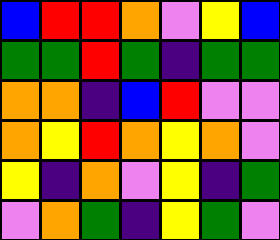[["blue", "red", "red", "orange", "violet", "yellow", "blue"], ["green", "green", "red", "green", "indigo", "green", "green"], ["orange", "orange", "indigo", "blue", "red", "violet", "violet"], ["orange", "yellow", "red", "orange", "yellow", "orange", "violet"], ["yellow", "indigo", "orange", "violet", "yellow", "indigo", "green"], ["violet", "orange", "green", "indigo", "yellow", "green", "violet"]]